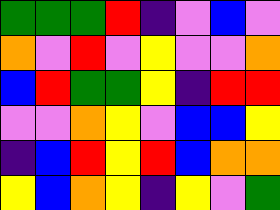[["green", "green", "green", "red", "indigo", "violet", "blue", "violet"], ["orange", "violet", "red", "violet", "yellow", "violet", "violet", "orange"], ["blue", "red", "green", "green", "yellow", "indigo", "red", "red"], ["violet", "violet", "orange", "yellow", "violet", "blue", "blue", "yellow"], ["indigo", "blue", "red", "yellow", "red", "blue", "orange", "orange"], ["yellow", "blue", "orange", "yellow", "indigo", "yellow", "violet", "green"]]